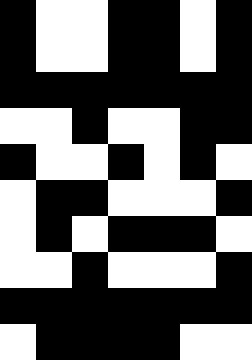[["black", "white", "white", "black", "black", "white", "black"], ["black", "white", "white", "black", "black", "white", "black"], ["black", "black", "black", "black", "black", "black", "black"], ["white", "white", "black", "white", "white", "black", "black"], ["black", "white", "white", "black", "white", "black", "white"], ["white", "black", "black", "white", "white", "white", "black"], ["white", "black", "white", "black", "black", "black", "white"], ["white", "white", "black", "white", "white", "white", "black"], ["black", "black", "black", "black", "black", "black", "black"], ["white", "black", "black", "black", "black", "white", "white"]]